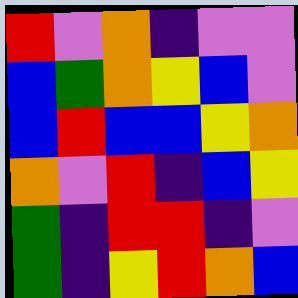[["red", "violet", "orange", "indigo", "violet", "violet"], ["blue", "green", "orange", "yellow", "blue", "violet"], ["blue", "red", "blue", "blue", "yellow", "orange"], ["orange", "violet", "red", "indigo", "blue", "yellow"], ["green", "indigo", "red", "red", "indigo", "violet"], ["green", "indigo", "yellow", "red", "orange", "blue"]]